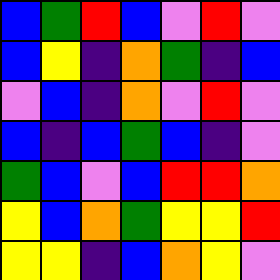[["blue", "green", "red", "blue", "violet", "red", "violet"], ["blue", "yellow", "indigo", "orange", "green", "indigo", "blue"], ["violet", "blue", "indigo", "orange", "violet", "red", "violet"], ["blue", "indigo", "blue", "green", "blue", "indigo", "violet"], ["green", "blue", "violet", "blue", "red", "red", "orange"], ["yellow", "blue", "orange", "green", "yellow", "yellow", "red"], ["yellow", "yellow", "indigo", "blue", "orange", "yellow", "violet"]]